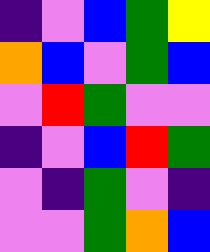[["indigo", "violet", "blue", "green", "yellow"], ["orange", "blue", "violet", "green", "blue"], ["violet", "red", "green", "violet", "violet"], ["indigo", "violet", "blue", "red", "green"], ["violet", "indigo", "green", "violet", "indigo"], ["violet", "violet", "green", "orange", "blue"]]